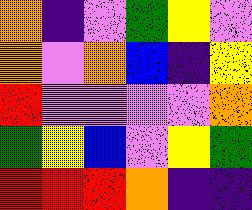[["orange", "indigo", "violet", "green", "yellow", "violet"], ["orange", "violet", "orange", "blue", "indigo", "yellow"], ["red", "violet", "violet", "violet", "violet", "orange"], ["green", "yellow", "blue", "violet", "yellow", "green"], ["red", "red", "red", "orange", "indigo", "indigo"]]